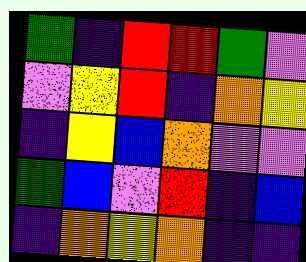[["green", "indigo", "red", "red", "green", "violet"], ["violet", "yellow", "red", "indigo", "orange", "yellow"], ["indigo", "yellow", "blue", "orange", "violet", "violet"], ["green", "blue", "violet", "red", "indigo", "blue"], ["indigo", "orange", "yellow", "orange", "indigo", "indigo"]]